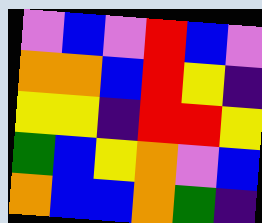[["violet", "blue", "violet", "red", "blue", "violet"], ["orange", "orange", "blue", "red", "yellow", "indigo"], ["yellow", "yellow", "indigo", "red", "red", "yellow"], ["green", "blue", "yellow", "orange", "violet", "blue"], ["orange", "blue", "blue", "orange", "green", "indigo"]]